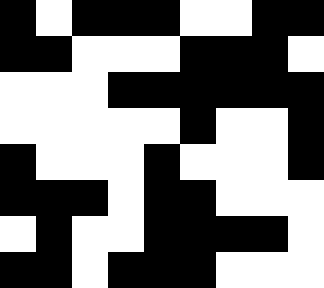[["black", "white", "black", "black", "black", "white", "white", "black", "black"], ["black", "black", "white", "white", "white", "black", "black", "black", "white"], ["white", "white", "white", "black", "black", "black", "black", "black", "black"], ["white", "white", "white", "white", "white", "black", "white", "white", "black"], ["black", "white", "white", "white", "black", "white", "white", "white", "black"], ["black", "black", "black", "white", "black", "black", "white", "white", "white"], ["white", "black", "white", "white", "black", "black", "black", "black", "white"], ["black", "black", "white", "black", "black", "black", "white", "white", "white"]]